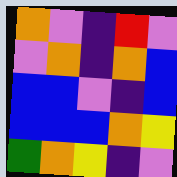[["orange", "violet", "indigo", "red", "violet"], ["violet", "orange", "indigo", "orange", "blue"], ["blue", "blue", "violet", "indigo", "blue"], ["blue", "blue", "blue", "orange", "yellow"], ["green", "orange", "yellow", "indigo", "violet"]]